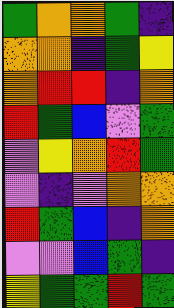[["green", "orange", "orange", "green", "indigo"], ["orange", "orange", "indigo", "green", "yellow"], ["orange", "red", "red", "indigo", "orange"], ["red", "green", "blue", "violet", "green"], ["violet", "yellow", "orange", "red", "green"], ["violet", "indigo", "violet", "orange", "orange"], ["red", "green", "blue", "indigo", "orange"], ["violet", "violet", "blue", "green", "indigo"], ["yellow", "green", "green", "red", "green"]]